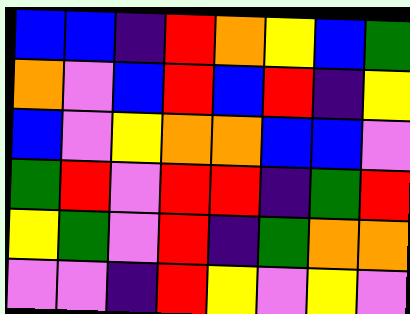[["blue", "blue", "indigo", "red", "orange", "yellow", "blue", "green"], ["orange", "violet", "blue", "red", "blue", "red", "indigo", "yellow"], ["blue", "violet", "yellow", "orange", "orange", "blue", "blue", "violet"], ["green", "red", "violet", "red", "red", "indigo", "green", "red"], ["yellow", "green", "violet", "red", "indigo", "green", "orange", "orange"], ["violet", "violet", "indigo", "red", "yellow", "violet", "yellow", "violet"]]